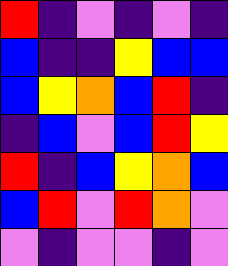[["red", "indigo", "violet", "indigo", "violet", "indigo"], ["blue", "indigo", "indigo", "yellow", "blue", "blue"], ["blue", "yellow", "orange", "blue", "red", "indigo"], ["indigo", "blue", "violet", "blue", "red", "yellow"], ["red", "indigo", "blue", "yellow", "orange", "blue"], ["blue", "red", "violet", "red", "orange", "violet"], ["violet", "indigo", "violet", "violet", "indigo", "violet"]]